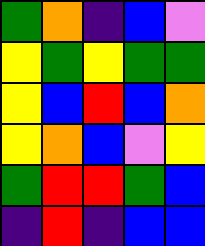[["green", "orange", "indigo", "blue", "violet"], ["yellow", "green", "yellow", "green", "green"], ["yellow", "blue", "red", "blue", "orange"], ["yellow", "orange", "blue", "violet", "yellow"], ["green", "red", "red", "green", "blue"], ["indigo", "red", "indigo", "blue", "blue"]]